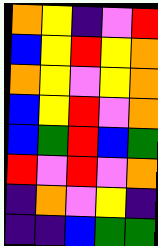[["orange", "yellow", "indigo", "violet", "red"], ["blue", "yellow", "red", "yellow", "orange"], ["orange", "yellow", "violet", "yellow", "orange"], ["blue", "yellow", "red", "violet", "orange"], ["blue", "green", "red", "blue", "green"], ["red", "violet", "red", "violet", "orange"], ["indigo", "orange", "violet", "yellow", "indigo"], ["indigo", "indigo", "blue", "green", "green"]]